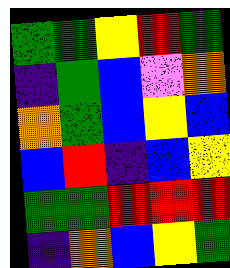[["green", "green", "yellow", "red", "green"], ["indigo", "green", "blue", "violet", "orange"], ["orange", "green", "blue", "yellow", "blue"], ["blue", "red", "indigo", "blue", "yellow"], ["green", "green", "red", "red", "red"], ["indigo", "orange", "blue", "yellow", "green"]]